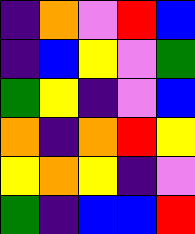[["indigo", "orange", "violet", "red", "blue"], ["indigo", "blue", "yellow", "violet", "green"], ["green", "yellow", "indigo", "violet", "blue"], ["orange", "indigo", "orange", "red", "yellow"], ["yellow", "orange", "yellow", "indigo", "violet"], ["green", "indigo", "blue", "blue", "red"]]